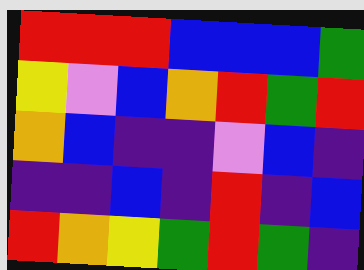[["red", "red", "red", "blue", "blue", "blue", "green"], ["yellow", "violet", "blue", "orange", "red", "green", "red"], ["orange", "blue", "indigo", "indigo", "violet", "blue", "indigo"], ["indigo", "indigo", "blue", "indigo", "red", "indigo", "blue"], ["red", "orange", "yellow", "green", "red", "green", "indigo"]]